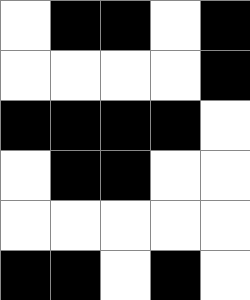[["white", "black", "black", "white", "black"], ["white", "white", "white", "white", "black"], ["black", "black", "black", "black", "white"], ["white", "black", "black", "white", "white"], ["white", "white", "white", "white", "white"], ["black", "black", "white", "black", "white"]]